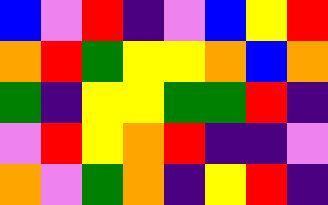[["blue", "violet", "red", "indigo", "violet", "blue", "yellow", "red"], ["orange", "red", "green", "yellow", "yellow", "orange", "blue", "orange"], ["green", "indigo", "yellow", "yellow", "green", "green", "red", "indigo"], ["violet", "red", "yellow", "orange", "red", "indigo", "indigo", "violet"], ["orange", "violet", "green", "orange", "indigo", "yellow", "red", "indigo"]]